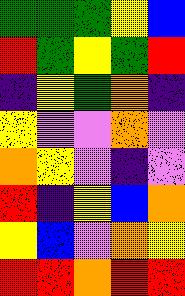[["green", "green", "green", "yellow", "blue"], ["red", "green", "yellow", "green", "red"], ["indigo", "yellow", "green", "orange", "indigo"], ["yellow", "violet", "violet", "orange", "violet"], ["orange", "yellow", "violet", "indigo", "violet"], ["red", "indigo", "yellow", "blue", "orange"], ["yellow", "blue", "violet", "orange", "yellow"], ["red", "red", "orange", "red", "red"]]